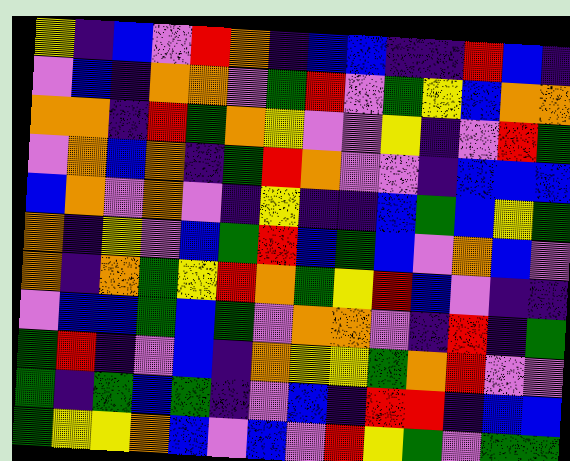[["yellow", "indigo", "blue", "violet", "red", "orange", "indigo", "blue", "blue", "indigo", "indigo", "red", "blue", "indigo"], ["violet", "blue", "indigo", "orange", "orange", "violet", "green", "red", "violet", "green", "yellow", "blue", "orange", "orange"], ["orange", "orange", "indigo", "red", "green", "orange", "yellow", "violet", "violet", "yellow", "indigo", "violet", "red", "green"], ["violet", "orange", "blue", "orange", "indigo", "green", "red", "orange", "violet", "violet", "indigo", "blue", "blue", "blue"], ["blue", "orange", "violet", "orange", "violet", "indigo", "yellow", "indigo", "indigo", "blue", "green", "blue", "yellow", "green"], ["orange", "indigo", "yellow", "violet", "blue", "green", "red", "blue", "green", "blue", "violet", "orange", "blue", "violet"], ["orange", "indigo", "orange", "green", "yellow", "red", "orange", "green", "yellow", "red", "blue", "violet", "indigo", "indigo"], ["violet", "blue", "blue", "green", "blue", "green", "violet", "orange", "orange", "violet", "indigo", "red", "indigo", "green"], ["green", "red", "indigo", "violet", "blue", "indigo", "orange", "yellow", "yellow", "green", "orange", "red", "violet", "violet"], ["green", "indigo", "green", "blue", "green", "indigo", "violet", "blue", "indigo", "red", "red", "indigo", "blue", "blue"], ["green", "yellow", "yellow", "orange", "blue", "violet", "blue", "violet", "red", "yellow", "green", "violet", "green", "green"]]